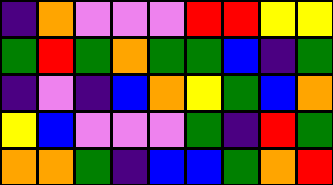[["indigo", "orange", "violet", "violet", "violet", "red", "red", "yellow", "yellow"], ["green", "red", "green", "orange", "green", "green", "blue", "indigo", "green"], ["indigo", "violet", "indigo", "blue", "orange", "yellow", "green", "blue", "orange"], ["yellow", "blue", "violet", "violet", "violet", "green", "indigo", "red", "green"], ["orange", "orange", "green", "indigo", "blue", "blue", "green", "orange", "red"]]